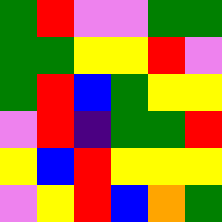[["green", "red", "violet", "violet", "green", "green"], ["green", "green", "yellow", "yellow", "red", "violet"], ["green", "red", "blue", "green", "yellow", "yellow"], ["violet", "red", "indigo", "green", "green", "red"], ["yellow", "blue", "red", "yellow", "yellow", "yellow"], ["violet", "yellow", "red", "blue", "orange", "green"]]